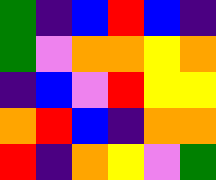[["green", "indigo", "blue", "red", "blue", "indigo"], ["green", "violet", "orange", "orange", "yellow", "orange"], ["indigo", "blue", "violet", "red", "yellow", "yellow"], ["orange", "red", "blue", "indigo", "orange", "orange"], ["red", "indigo", "orange", "yellow", "violet", "green"]]